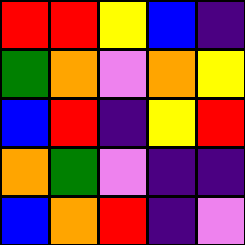[["red", "red", "yellow", "blue", "indigo"], ["green", "orange", "violet", "orange", "yellow"], ["blue", "red", "indigo", "yellow", "red"], ["orange", "green", "violet", "indigo", "indigo"], ["blue", "orange", "red", "indigo", "violet"]]